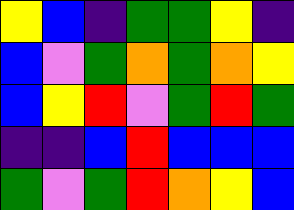[["yellow", "blue", "indigo", "green", "green", "yellow", "indigo"], ["blue", "violet", "green", "orange", "green", "orange", "yellow"], ["blue", "yellow", "red", "violet", "green", "red", "green"], ["indigo", "indigo", "blue", "red", "blue", "blue", "blue"], ["green", "violet", "green", "red", "orange", "yellow", "blue"]]